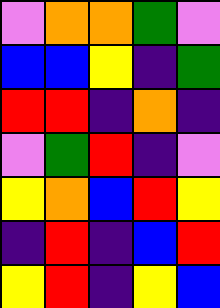[["violet", "orange", "orange", "green", "violet"], ["blue", "blue", "yellow", "indigo", "green"], ["red", "red", "indigo", "orange", "indigo"], ["violet", "green", "red", "indigo", "violet"], ["yellow", "orange", "blue", "red", "yellow"], ["indigo", "red", "indigo", "blue", "red"], ["yellow", "red", "indigo", "yellow", "blue"]]